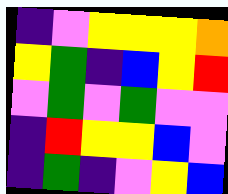[["indigo", "violet", "yellow", "yellow", "yellow", "orange"], ["yellow", "green", "indigo", "blue", "yellow", "red"], ["violet", "green", "violet", "green", "violet", "violet"], ["indigo", "red", "yellow", "yellow", "blue", "violet"], ["indigo", "green", "indigo", "violet", "yellow", "blue"]]